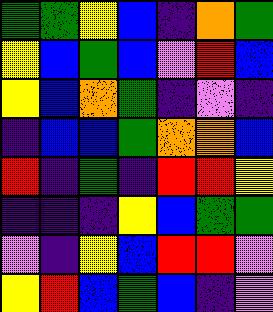[["green", "green", "yellow", "blue", "indigo", "orange", "green"], ["yellow", "blue", "green", "blue", "violet", "red", "blue"], ["yellow", "blue", "orange", "green", "indigo", "violet", "indigo"], ["indigo", "blue", "blue", "green", "orange", "orange", "blue"], ["red", "indigo", "green", "indigo", "red", "red", "yellow"], ["indigo", "indigo", "indigo", "yellow", "blue", "green", "green"], ["violet", "indigo", "yellow", "blue", "red", "red", "violet"], ["yellow", "red", "blue", "green", "blue", "indigo", "violet"]]